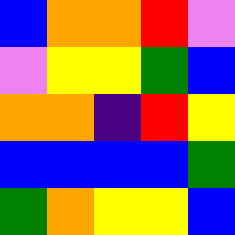[["blue", "orange", "orange", "red", "violet"], ["violet", "yellow", "yellow", "green", "blue"], ["orange", "orange", "indigo", "red", "yellow"], ["blue", "blue", "blue", "blue", "green"], ["green", "orange", "yellow", "yellow", "blue"]]